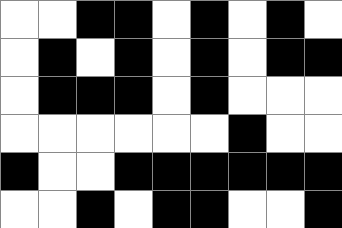[["white", "white", "black", "black", "white", "black", "white", "black", "white"], ["white", "black", "white", "black", "white", "black", "white", "black", "black"], ["white", "black", "black", "black", "white", "black", "white", "white", "white"], ["white", "white", "white", "white", "white", "white", "black", "white", "white"], ["black", "white", "white", "black", "black", "black", "black", "black", "black"], ["white", "white", "black", "white", "black", "black", "white", "white", "black"]]